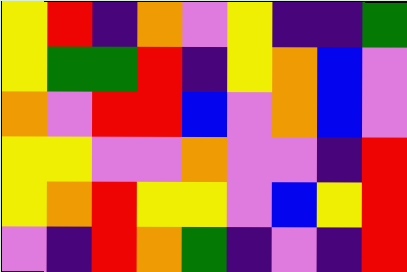[["yellow", "red", "indigo", "orange", "violet", "yellow", "indigo", "indigo", "green"], ["yellow", "green", "green", "red", "indigo", "yellow", "orange", "blue", "violet"], ["orange", "violet", "red", "red", "blue", "violet", "orange", "blue", "violet"], ["yellow", "yellow", "violet", "violet", "orange", "violet", "violet", "indigo", "red"], ["yellow", "orange", "red", "yellow", "yellow", "violet", "blue", "yellow", "red"], ["violet", "indigo", "red", "orange", "green", "indigo", "violet", "indigo", "red"]]